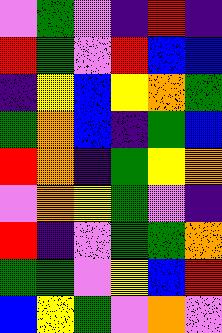[["violet", "green", "violet", "indigo", "red", "indigo"], ["red", "green", "violet", "red", "blue", "blue"], ["indigo", "yellow", "blue", "yellow", "orange", "green"], ["green", "orange", "blue", "indigo", "green", "blue"], ["red", "orange", "indigo", "green", "yellow", "orange"], ["violet", "orange", "yellow", "green", "violet", "indigo"], ["red", "indigo", "violet", "green", "green", "orange"], ["green", "green", "violet", "yellow", "blue", "red"], ["blue", "yellow", "green", "violet", "orange", "violet"]]